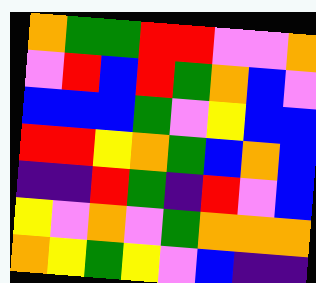[["orange", "green", "green", "red", "red", "violet", "violet", "orange"], ["violet", "red", "blue", "red", "green", "orange", "blue", "violet"], ["blue", "blue", "blue", "green", "violet", "yellow", "blue", "blue"], ["red", "red", "yellow", "orange", "green", "blue", "orange", "blue"], ["indigo", "indigo", "red", "green", "indigo", "red", "violet", "blue"], ["yellow", "violet", "orange", "violet", "green", "orange", "orange", "orange"], ["orange", "yellow", "green", "yellow", "violet", "blue", "indigo", "indigo"]]